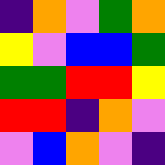[["indigo", "orange", "violet", "green", "orange"], ["yellow", "violet", "blue", "blue", "green"], ["green", "green", "red", "red", "yellow"], ["red", "red", "indigo", "orange", "violet"], ["violet", "blue", "orange", "violet", "indigo"]]